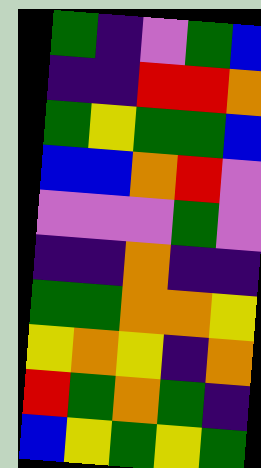[["green", "indigo", "violet", "green", "blue"], ["indigo", "indigo", "red", "red", "orange"], ["green", "yellow", "green", "green", "blue"], ["blue", "blue", "orange", "red", "violet"], ["violet", "violet", "violet", "green", "violet"], ["indigo", "indigo", "orange", "indigo", "indigo"], ["green", "green", "orange", "orange", "yellow"], ["yellow", "orange", "yellow", "indigo", "orange"], ["red", "green", "orange", "green", "indigo"], ["blue", "yellow", "green", "yellow", "green"]]